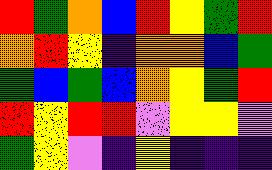[["red", "green", "orange", "blue", "red", "yellow", "green", "red"], ["orange", "red", "yellow", "indigo", "orange", "orange", "blue", "green"], ["green", "blue", "green", "blue", "orange", "yellow", "green", "red"], ["red", "yellow", "red", "red", "violet", "yellow", "yellow", "violet"], ["green", "yellow", "violet", "indigo", "yellow", "indigo", "indigo", "indigo"]]